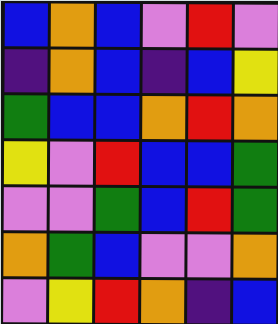[["blue", "orange", "blue", "violet", "red", "violet"], ["indigo", "orange", "blue", "indigo", "blue", "yellow"], ["green", "blue", "blue", "orange", "red", "orange"], ["yellow", "violet", "red", "blue", "blue", "green"], ["violet", "violet", "green", "blue", "red", "green"], ["orange", "green", "blue", "violet", "violet", "orange"], ["violet", "yellow", "red", "orange", "indigo", "blue"]]